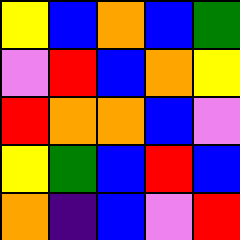[["yellow", "blue", "orange", "blue", "green"], ["violet", "red", "blue", "orange", "yellow"], ["red", "orange", "orange", "blue", "violet"], ["yellow", "green", "blue", "red", "blue"], ["orange", "indigo", "blue", "violet", "red"]]